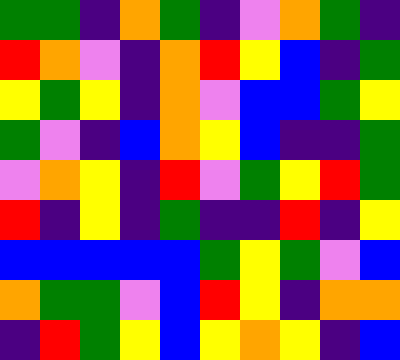[["green", "green", "indigo", "orange", "green", "indigo", "violet", "orange", "green", "indigo"], ["red", "orange", "violet", "indigo", "orange", "red", "yellow", "blue", "indigo", "green"], ["yellow", "green", "yellow", "indigo", "orange", "violet", "blue", "blue", "green", "yellow"], ["green", "violet", "indigo", "blue", "orange", "yellow", "blue", "indigo", "indigo", "green"], ["violet", "orange", "yellow", "indigo", "red", "violet", "green", "yellow", "red", "green"], ["red", "indigo", "yellow", "indigo", "green", "indigo", "indigo", "red", "indigo", "yellow"], ["blue", "blue", "blue", "blue", "blue", "green", "yellow", "green", "violet", "blue"], ["orange", "green", "green", "violet", "blue", "red", "yellow", "indigo", "orange", "orange"], ["indigo", "red", "green", "yellow", "blue", "yellow", "orange", "yellow", "indigo", "blue"]]